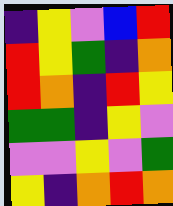[["indigo", "yellow", "violet", "blue", "red"], ["red", "yellow", "green", "indigo", "orange"], ["red", "orange", "indigo", "red", "yellow"], ["green", "green", "indigo", "yellow", "violet"], ["violet", "violet", "yellow", "violet", "green"], ["yellow", "indigo", "orange", "red", "orange"]]